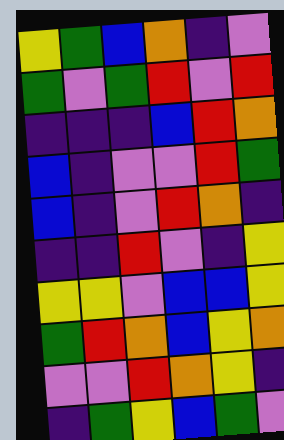[["yellow", "green", "blue", "orange", "indigo", "violet"], ["green", "violet", "green", "red", "violet", "red"], ["indigo", "indigo", "indigo", "blue", "red", "orange"], ["blue", "indigo", "violet", "violet", "red", "green"], ["blue", "indigo", "violet", "red", "orange", "indigo"], ["indigo", "indigo", "red", "violet", "indigo", "yellow"], ["yellow", "yellow", "violet", "blue", "blue", "yellow"], ["green", "red", "orange", "blue", "yellow", "orange"], ["violet", "violet", "red", "orange", "yellow", "indigo"], ["indigo", "green", "yellow", "blue", "green", "violet"]]